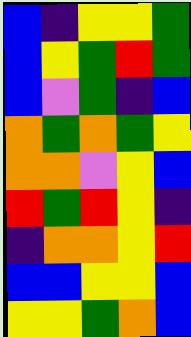[["blue", "indigo", "yellow", "yellow", "green"], ["blue", "yellow", "green", "red", "green"], ["blue", "violet", "green", "indigo", "blue"], ["orange", "green", "orange", "green", "yellow"], ["orange", "orange", "violet", "yellow", "blue"], ["red", "green", "red", "yellow", "indigo"], ["indigo", "orange", "orange", "yellow", "red"], ["blue", "blue", "yellow", "yellow", "blue"], ["yellow", "yellow", "green", "orange", "blue"]]